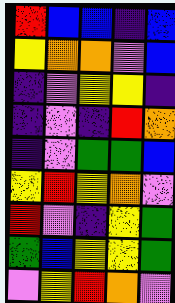[["red", "blue", "blue", "indigo", "blue"], ["yellow", "orange", "orange", "violet", "blue"], ["indigo", "violet", "yellow", "yellow", "indigo"], ["indigo", "violet", "indigo", "red", "orange"], ["indigo", "violet", "green", "green", "blue"], ["yellow", "red", "yellow", "orange", "violet"], ["red", "violet", "indigo", "yellow", "green"], ["green", "blue", "yellow", "yellow", "green"], ["violet", "yellow", "red", "orange", "violet"]]